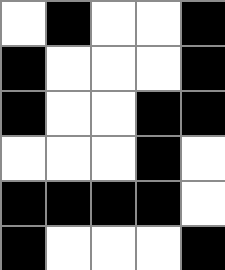[["white", "black", "white", "white", "black"], ["black", "white", "white", "white", "black"], ["black", "white", "white", "black", "black"], ["white", "white", "white", "black", "white"], ["black", "black", "black", "black", "white"], ["black", "white", "white", "white", "black"]]